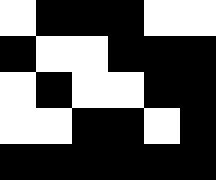[["white", "black", "black", "black", "white", "white"], ["black", "white", "white", "black", "black", "black"], ["white", "black", "white", "white", "black", "black"], ["white", "white", "black", "black", "white", "black"], ["black", "black", "black", "black", "black", "black"]]